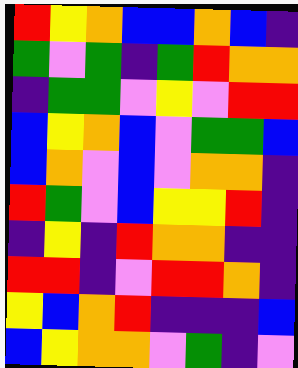[["red", "yellow", "orange", "blue", "blue", "orange", "blue", "indigo"], ["green", "violet", "green", "indigo", "green", "red", "orange", "orange"], ["indigo", "green", "green", "violet", "yellow", "violet", "red", "red"], ["blue", "yellow", "orange", "blue", "violet", "green", "green", "blue"], ["blue", "orange", "violet", "blue", "violet", "orange", "orange", "indigo"], ["red", "green", "violet", "blue", "yellow", "yellow", "red", "indigo"], ["indigo", "yellow", "indigo", "red", "orange", "orange", "indigo", "indigo"], ["red", "red", "indigo", "violet", "red", "red", "orange", "indigo"], ["yellow", "blue", "orange", "red", "indigo", "indigo", "indigo", "blue"], ["blue", "yellow", "orange", "orange", "violet", "green", "indigo", "violet"]]